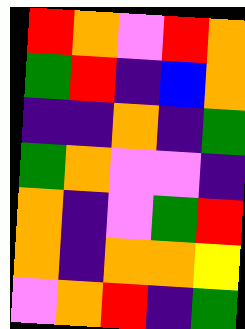[["red", "orange", "violet", "red", "orange"], ["green", "red", "indigo", "blue", "orange"], ["indigo", "indigo", "orange", "indigo", "green"], ["green", "orange", "violet", "violet", "indigo"], ["orange", "indigo", "violet", "green", "red"], ["orange", "indigo", "orange", "orange", "yellow"], ["violet", "orange", "red", "indigo", "green"]]